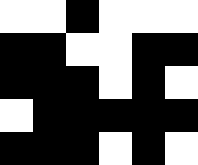[["white", "white", "black", "white", "white", "white"], ["black", "black", "white", "white", "black", "black"], ["black", "black", "black", "white", "black", "white"], ["white", "black", "black", "black", "black", "black"], ["black", "black", "black", "white", "black", "white"]]